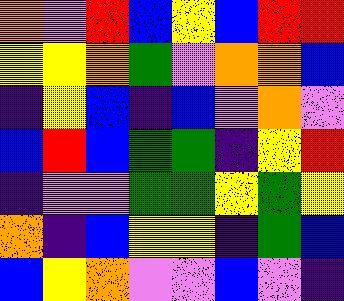[["orange", "violet", "red", "blue", "yellow", "blue", "red", "red"], ["yellow", "yellow", "orange", "green", "violet", "orange", "orange", "blue"], ["indigo", "yellow", "blue", "indigo", "blue", "violet", "orange", "violet"], ["blue", "red", "blue", "green", "green", "indigo", "yellow", "red"], ["indigo", "violet", "violet", "green", "green", "yellow", "green", "yellow"], ["orange", "indigo", "blue", "yellow", "yellow", "indigo", "green", "blue"], ["blue", "yellow", "orange", "violet", "violet", "blue", "violet", "indigo"]]